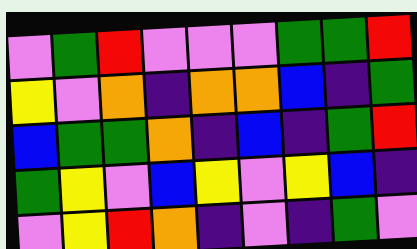[["violet", "green", "red", "violet", "violet", "violet", "green", "green", "red"], ["yellow", "violet", "orange", "indigo", "orange", "orange", "blue", "indigo", "green"], ["blue", "green", "green", "orange", "indigo", "blue", "indigo", "green", "red"], ["green", "yellow", "violet", "blue", "yellow", "violet", "yellow", "blue", "indigo"], ["violet", "yellow", "red", "orange", "indigo", "violet", "indigo", "green", "violet"]]